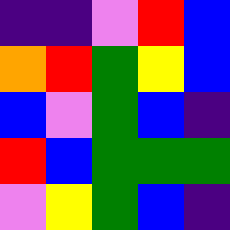[["indigo", "indigo", "violet", "red", "blue"], ["orange", "red", "green", "yellow", "blue"], ["blue", "violet", "green", "blue", "indigo"], ["red", "blue", "green", "green", "green"], ["violet", "yellow", "green", "blue", "indigo"]]